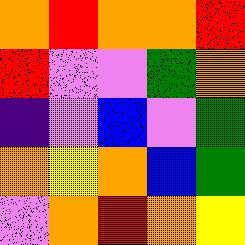[["orange", "red", "orange", "orange", "red"], ["red", "violet", "violet", "green", "orange"], ["indigo", "violet", "blue", "violet", "green"], ["orange", "yellow", "orange", "blue", "green"], ["violet", "orange", "red", "orange", "yellow"]]